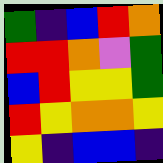[["green", "indigo", "blue", "red", "orange"], ["red", "red", "orange", "violet", "green"], ["blue", "red", "yellow", "yellow", "green"], ["red", "yellow", "orange", "orange", "yellow"], ["yellow", "indigo", "blue", "blue", "indigo"]]